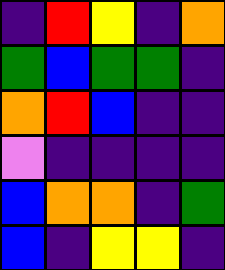[["indigo", "red", "yellow", "indigo", "orange"], ["green", "blue", "green", "green", "indigo"], ["orange", "red", "blue", "indigo", "indigo"], ["violet", "indigo", "indigo", "indigo", "indigo"], ["blue", "orange", "orange", "indigo", "green"], ["blue", "indigo", "yellow", "yellow", "indigo"]]